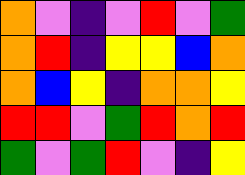[["orange", "violet", "indigo", "violet", "red", "violet", "green"], ["orange", "red", "indigo", "yellow", "yellow", "blue", "orange"], ["orange", "blue", "yellow", "indigo", "orange", "orange", "yellow"], ["red", "red", "violet", "green", "red", "orange", "red"], ["green", "violet", "green", "red", "violet", "indigo", "yellow"]]